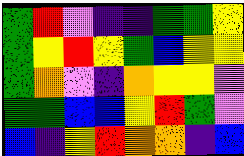[["green", "red", "violet", "indigo", "indigo", "green", "green", "yellow"], ["green", "yellow", "red", "yellow", "green", "blue", "yellow", "yellow"], ["green", "orange", "violet", "indigo", "orange", "yellow", "yellow", "violet"], ["green", "green", "blue", "blue", "yellow", "red", "green", "violet"], ["blue", "indigo", "yellow", "red", "orange", "orange", "indigo", "blue"]]